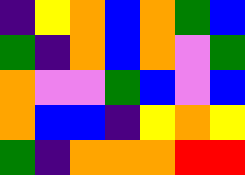[["indigo", "yellow", "orange", "blue", "orange", "green", "blue"], ["green", "indigo", "orange", "blue", "orange", "violet", "green"], ["orange", "violet", "violet", "green", "blue", "violet", "blue"], ["orange", "blue", "blue", "indigo", "yellow", "orange", "yellow"], ["green", "indigo", "orange", "orange", "orange", "red", "red"]]